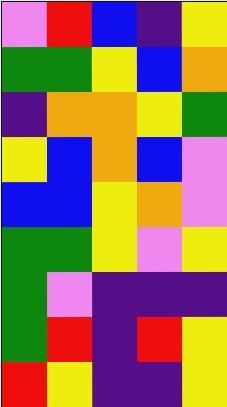[["violet", "red", "blue", "indigo", "yellow"], ["green", "green", "yellow", "blue", "orange"], ["indigo", "orange", "orange", "yellow", "green"], ["yellow", "blue", "orange", "blue", "violet"], ["blue", "blue", "yellow", "orange", "violet"], ["green", "green", "yellow", "violet", "yellow"], ["green", "violet", "indigo", "indigo", "indigo"], ["green", "red", "indigo", "red", "yellow"], ["red", "yellow", "indigo", "indigo", "yellow"]]